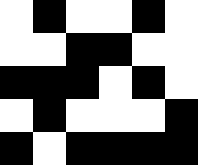[["white", "black", "white", "white", "black", "white"], ["white", "white", "black", "black", "white", "white"], ["black", "black", "black", "white", "black", "white"], ["white", "black", "white", "white", "white", "black"], ["black", "white", "black", "black", "black", "black"]]